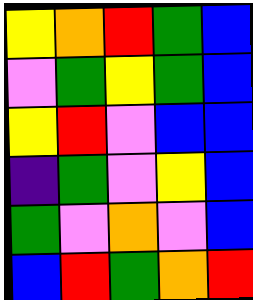[["yellow", "orange", "red", "green", "blue"], ["violet", "green", "yellow", "green", "blue"], ["yellow", "red", "violet", "blue", "blue"], ["indigo", "green", "violet", "yellow", "blue"], ["green", "violet", "orange", "violet", "blue"], ["blue", "red", "green", "orange", "red"]]